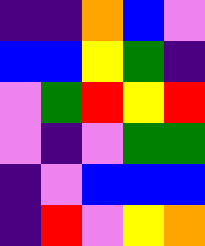[["indigo", "indigo", "orange", "blue", "violet"], ["blue", "blue", "yellow", "green", "indigo"], ["violet", "green", "red", "yellow", "red"], ["violet", "indigo", "violet", "green", "green"], ["indigo", "violet", "blue", "blue", "blue"], ["indigo", "red", "violet", "yellow", "orange"]]